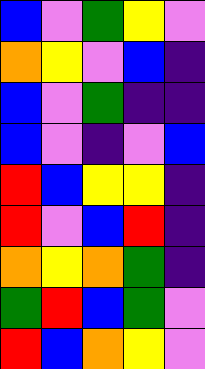[["blue", "violet", "green", "yellow", "violet"], ["orange", "yellow", "violet", "blue", "indigo"], ["blue", "violet", "green", "indigo", "indigo"], ["blue", "violet", "indigo", "violet", "blue"], ["red", "blue", "yellow", "yellow", "indigo"], ["red", "violet", "blue", "red", "indigo"], ["orange", "yellow", "orange", "green", "indigo"], ["green", "red", "blue", "green", "violet"], ["red", "blue", "orange", "yellow", "violet"]]